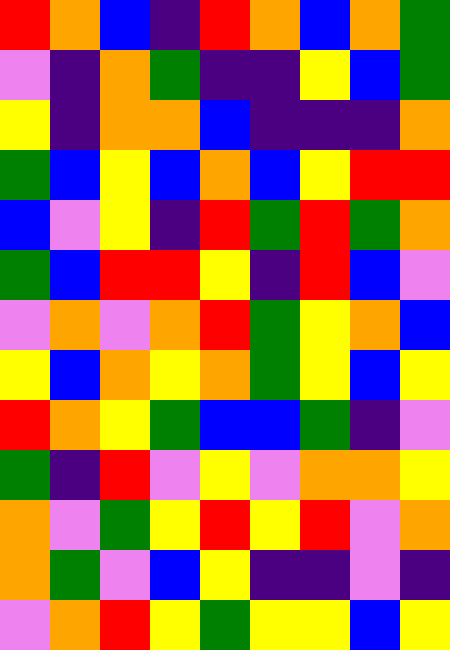[["red", "orange", "blue", "indigo", "red", "orange", "blue", "orange", "green"], ["violet", "indigo", "orange", "green", "indigo", "indigo", "yellow", "blue", "green"], ["yellow", "indigo", "orange", "orange", "blue", "indigo", "indigo", "indigo", "orange"], ["green", "blue", "yellow", "blue", "orange", "blue", "yellow", "red", "red"], ["blue", "violet", "yellow", "indigo", "red", "green", "red", "green", "orange"], ["green", "blue", "red", "red", "yellow", "indigo", "red", "blue", "violet"], ["violet", "orange", "violet", "orange", "red", "green", "yellow", "orange", "blue"], ["yellow", "blue", "orange", "yellow", "orange", "green", "yellow", "blue", "yellow"], ["red", "orange", "yellow", "green", "blue", "blue", "green", "indigo", "violet"], ["green", "indigo", "red", "violet", "yellow", "violet", "orange", "orange", "yellow"], ["orange", "violet", "green", "yellow", "red", "yellow", "red", "violet", "orange"], ["orange", "green", "violet", "blue", "yellow", "indigo", "indigo", "violet", "indigo"], ["violet", "orange", "red", "yellow", "green", "yellow", "yellow", "blue", "yellow"]]